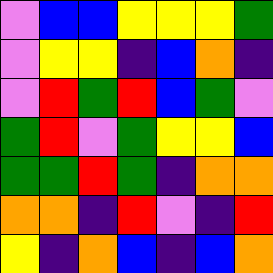[["violet", "blue", "blue", "yellow", "yellow", "yellow", "green"], ["violet", "yellow", "yellow", "indigo", "blue", "orange", "indigo"], ["violet", "red", "green", "red", "blue", "green", "violet"], ["green", "red", "violet", "green", "yellow", "yellow", "blue"], ["green", "green", "red", "green", "indigo", "orange", "orange"], ["orange", "orange", "indigo", "red", "violet", "indigo", "red"], ["yellow", "indigo", "orange", "blue", "indigo", "blue", "orange"]]